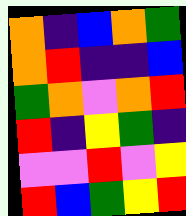[["orange", "indigo", "blue", "orange", "green"], ["orange", "red", "indigo", "indigo", "blue"], ["green", "orange", "violet", "orange", "red"], ["red", "indigo", "yellow", "green", "indigo"], ["violet", "violet", "red", "violet", "yellow"], ["red", "blue", "green", "yellow", "red"]]